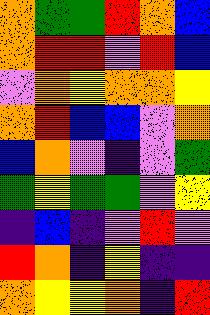[["orange", "green", "green", "red", "orange", "blue"], ["orange", "red", "red", "violet", "red", "blue"], ["violet", "orange", "yellow", "orange", "orange", "yellow"], ["orange", "red", "blue", "blue", "violet", "orange"], ["blue", "orange", "violet", "indigo", "violet", "green"], ["green", "yellow", "green", "green", "violet", "yellow"], ["indigo", "blue", "indigo", "violet", "red", "violet"], ["red", "orange", "indigo", "yellow", "indigo", "indigo"], ["orange", "yellow", "yellow", "orange", "indigo", "red"]]